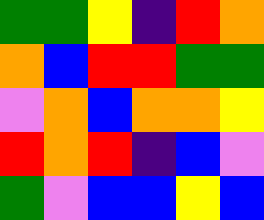[["green", "green", "yellow", "indigo", "red", "orange"], ["orange", "blue", "red", "red", "green", "green"], ["violet", "orange", "blue", "orange", "orange", "yellow"], ["red", "orange", "red", "indigo", "blue", "violet"], ["green", "violet", "blue", "blue", "yellow", "blue"]]